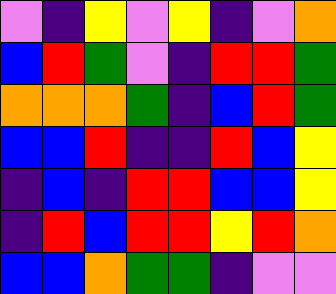[["violet", "indigo", "yellow", "violet", "yellow", "indigo", "violet", "orange"], ["blue", "red", "green", "violet", "indigo", "red", "red", "green"], ["orange", "orange", "orange", "green", "indigo", "blue", "red", "green"], ["blue", "blue", "red", "indigo", "indigo", "red", "blue", "yellow"], ["indigo", "blue", "indigo", "red", "red", "blue", "blue", "yellow"], ["indigo", "red", "blue", "red", "red", "yellow", "red", "orange"], ["blue", "blue", "orange", "green", "green", "indigo", "violet", "violet"]]